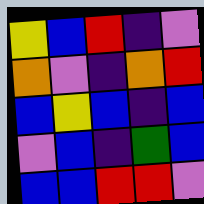[["yellow", "blue", "red", "indigo", "violet"], ["orange", "violet", "indigo", "orange", "red"], ["blue", "yellow", "blue", "indigo", "blue"], ["violet", "blue", "indigo", "green", "blue"], ["blue", "blue", "red", "red", "violet"]]